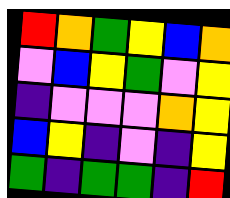[["red", "orange", "green", "yellow", "blue", "orange"], ["violet", "blue", "yellow", "green", "violet", "yellow"], ["indigo", "violet", "violet", "violet", "orange", "yellow"], ["blue", "yellow", "indigo", "violet", "indigo", "yellow"], ["green", "indigo", "green", "green", "indigo", "red"]]